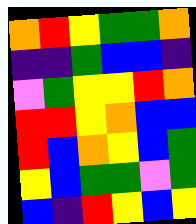[["orange", "red", "yellow", "green", "green", "orange"], ["indigo", "indigo", "green", "blue", "blue", "indigo"], ["violet", "green", "yellow", "yellow", "red", "orange"], ["red", "red", "yellow", "orange", "blue", "blue"], ["red", "blue", "orange", "yellow", "blue", "green"], ["yellow", "blue", "green", "green", "violet", "green"], ["blue", "indigo", "red", "yellow", "blue", "yellow"]]